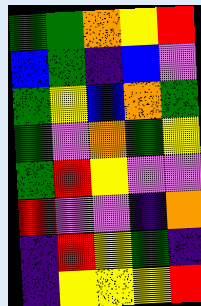[["green", "green", "orange", "yellow", "red"], ["blue", "green", "indigo", "blue", "violet"], ["green", "yellow", "blue", "orange", "green"], ["green", "violet", "orange", "green", "yellow"], ["green", "red", "yellow", "violet", "violet"], ["red", "violet", "violet", "indigo", "orange"], ["indigo", "red", "yellow", "green", "indigo"], ["indigo", "yellow", "yellow", "yellow", "red"]]